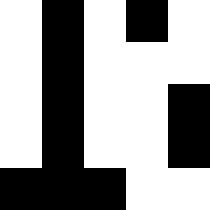[["white", "black", "white", "black", "white"], ["white", "black", "white", "white", "white"], ["white", "black", "white", "white", "black"], ["white", "black", "white", "white", "black"], ["black", "black", "black", "white", "white"]]